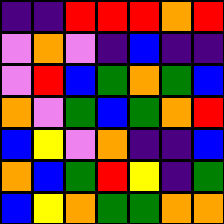[["indigo", "indigo", "red", "red", "red", "orange", "red"], ["violet", "orange", "violet", "indigo", "blue", "indigo", "indigo"], ["violet", "red", "blue", "green", "orange", "green", "blue"], ["orange", "violet", "green", "blue", "green", "orange", "red"], ["blue", "yellow", "violet", "orange", "indigo", "indigo", "blue"], ["orange", "blue", "green", "red", "yellow", "indigo", "green"], ["blue", "yellow", "orange", "green", "green", "orange", "orange"]]